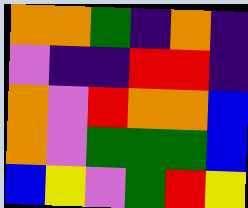[["orange", "orange", "green", "indigo", "orange", "indigo"], ["violet", "indigo", "indigo", "red", "red", "indigo"], ["orange", "violet", "red", "orange", "orange", "blue"], ["orange", "violet", "green", "green", "green", "blue"], ["blue", "yellow", "violet", "green", "red", "yellow"]]